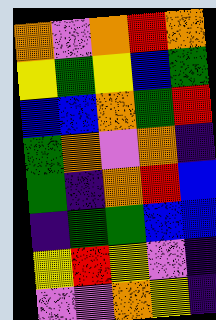[["orange", "violet", "orange", "red", "orange"], ["yellow", "green", "yellow", "blue", "green"], ["blue", "blue", "orange", "green", "red"], ["green", "orange", "violet", "orange", "indigo"], ["green", "indigo", "orange", "red", "blue"], ["indigo", "green", "green", "blue", "blue"], ["yellow", "red", "yellow", "violet", "indigo"], ["violet", "violet", "orange", "yellow", "indigo"]]